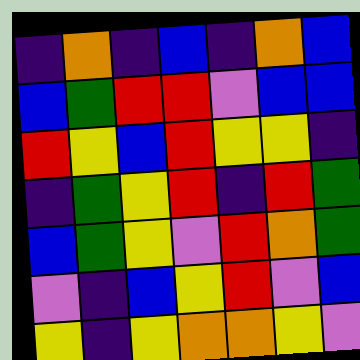[["indigo", "orange", "indigo", "blue", "indigo", "orange", "blue"], ["blue", "green", "red", "red", "violet", "blue", "blue"], ["red", "yellow", "blue", "red", "yellow", "yellow", "indigo"], ["indigo", "green", "yellow", "red", "indigo", "red", "green"], ["blue", "green", "yellow", "violet", "red", "orange", "green"], ["violet", "indigo", "blue", "yellow", "red", "violet", "blue"], ["yellow", "indigo", "yellow", "orange", "orange", "yellow", "violet"]]